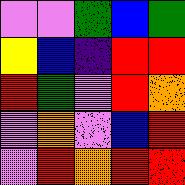[["violet", "violet", "green", "blue", "green"], ["yellow", "blue", "indigo", "red", "red"], ["red", "green", "violet", "red", "orange"], ["violet", "orange", "violet", "blue", "red"], ["violet", "red", "orange", "red", "red"]]